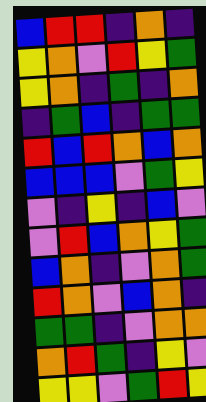[["blue", "red", "red", "indigo", "orange", "indigo"], ["yellow", "orange", "violet", "red", "yellow", "green"], ["yellow", "orange", "indigo", "green", "indigo", "orange"], ["indigo", "green", "blue", "indigo", "green", "green"], ["red", "blue", "red", "orange", "blue", "orange"], ["blue", "blue", "blue", "violet", "green", "yellow"], ["violet", "indigo", "yellow", "indigo", "blue", "violet"], ["violet", "red", "blue", "orange", "yellow", "green"], ["blue", "orange", "indigo", "violet", "orange", "green"], ["red", "orange", "violet", "blue", "orange", "indigo"], ["green", "green", "indigo", "violet", "orange", "orange"], ["orange", "red", "green", "indigo", "yellow", "violet"], ["yellow", "yellow", "violet", "green", "red", "yellow"]]